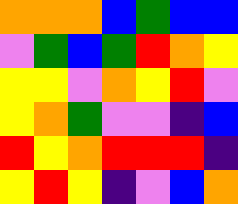[["orange", "orange", "orange", "blue", "green", "blue", "blue"], ["violet", "green", "blue", "green", "red", "orange", "yellow"], ["yellow", "yellow", "violet", "orange", "yellow", "red", "violet"], ["yellow", "orange", "green", "violet", "violet", "indigo", "blue"], ["red", "yellow", "orange", "red", "red", "red", "indigo"], ["yellow", "red", "yellow", "indigo", "violet", "blue", "orange"]]